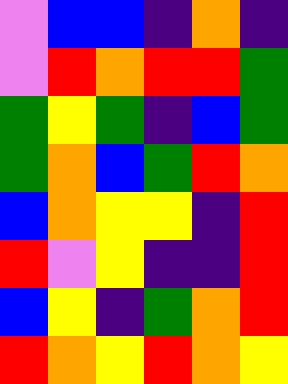[["violet", "blue", "blue", "indigo", "orange", "indigo"], ["violet", "red", "orange", "red", "red", "green"], ["green", "yellow", "green", "indigo", "blue", "green"], ["green", "orange", "blue", "green", "red", "orange"], ["blue", "orange", "yellow", "yellow", "indigo", "red"], ["red", "violet", "yellow", "indigo", "indigo", "red"], ["blue", "yellow", "indigo", "green", "orange", "red"], ["red", "orange", "yellow", "red", "orange", "yellow"]]